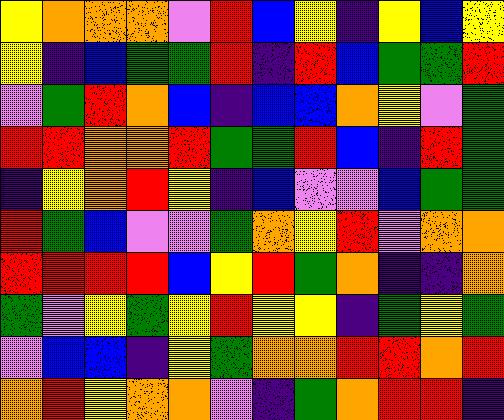[["yellow", "orange", "orange", "orange", "violet", "red", "blue", "yellow", "indigo", "yellow", "blue", "yellow"], ["yellow", "indigo", "blue", "green", "green", "red", "indigo", "red", "blue", "green", "green", "red"], ["violet", "green", "red", "orange", "blue", "indigo", "blue", "blue", "orange", "yellow", "violet", "green"], ["red", "red", "orange", "orange", "red", "green", "green", "red", "blue", "indigo", "red", "green"], ["indigo", "yellow", "orange", "red", "yellow", "indigo", "blue", "violet", "violet", "blue", "green", "green"], ["red", "green", "blue", "violet", "violet", "green", "orange", "yellow", "red", "violet", "orange", "orange"], ["red", "red", "red", "red", "blue", "yellow", "red", "green", "orange", "indigo", "indigo", "orange"], ["green", "violet", "yellow", "green", "yellow", "red", "yellow", "yellow", "indigo", "green", "yellow", "green"], ["violet", "blue", "blue", "indigo", "yellow", "green", "orange", "orange", "red", "red", "orange", "red"], ["orange", "red", "yellow", "orange", "orange", "violet", "indigo", "green", "orange", "red", "red", "indigo"]]